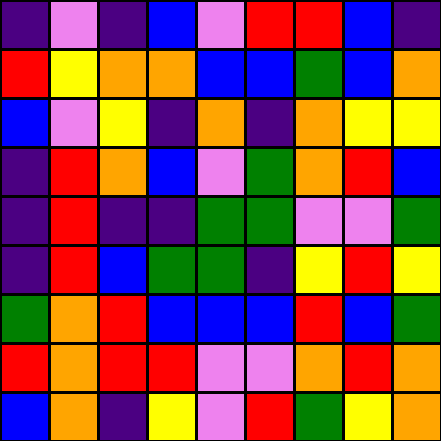[["indigo", "violet", "indigo", "blue", "violet", "red", "red", "blue", "indigo"], ["red", "yellow", "orange", "orange", "blue", "blue", "green", "blue", "orange"], ["blue", "violet", "yellow", "indigo", "orange", "indigo", "orange", "yellow", "yellow"], ["indigo", "red", "orange", "blue", "violet", "green", "orange", "red", "blue"], ["indigo", "red", "indigo", "indigo", "green", "green", "violet", "violet", "green"], ["indigo", "red", "blue", "green", "green", "indigo", "yellow", "red", "yellow"], ["green", "orange", "red", "blue", "blue", "blue", "red", "blue", "green"], ["red", "orange", "red", "red", "violet", "violet", "orange", "red", "orange"], ["blue", "orange", "indigo", "yellow", "violet", "red", "green", "yellow", "orange"]]